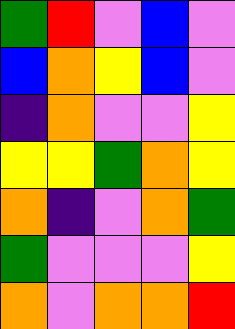[["green", "red", "violet", "blue", "violet"], ["blue", "orange", "yellow", "blue", "violet"], ["indigo", "orange", "violet", "violet", "yellow"], ["yellow", "yellow", "green", "orange", "yellow"], ["orange", "indigo", "violet", "orange", "green"], ["green", "violet", "violet", "violet", "yellow"], ["orange", "violet", "orange", "orange", "red"]]